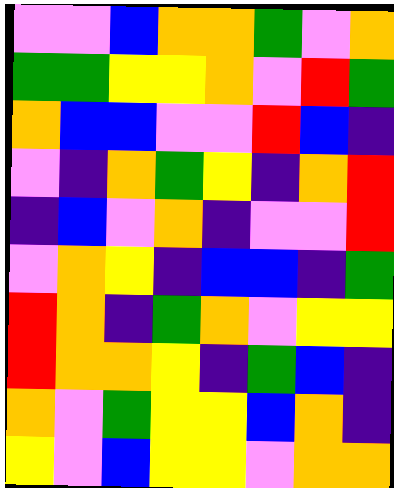[["violet", "violet", "blue", "orange", "orange", "green", "violet", "orange"], ["green", "green", "yellow", "yellow", "orange", "violet", "red", "green"], ["orange", "blue", "blue", "violet", "violet", "red", "blue", "indigo"], ["violet", "indigo", "orange", "green", "yellow", "indigo", "orange", "red"], ["indigo", "blue", "violet", "orange", "indigo", "violet", "violet", "red"], ["violet", "orange", "yellow", "indigo", "blue", "blue", "indigo", "green"], ["red", "orange", "indigo", "green", "orange", "violet", "yellow", "yellow"], ["red", "orange", "orange", "yellow", "indigo", "green", "blue", "indigo"], ["orange", "violet", "green", "yellow", "yellow", "blue", "orange", "indigo"], ["yellow", "violet", "blue", "yellow", "yellow", "violet", "orange", "orange"]]